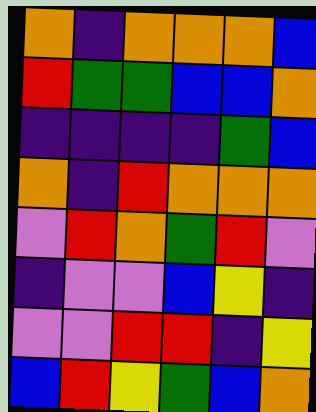[["orange", "indigo", "orange", "orange", "orange", "blue"], ["red", "green", "green", "blue", "blue", "orange"], ["indigo", "indigo", "indigo", "indigo", "green", "blue"], ["orange", "indigo", "red", "orange", "orange", "orange"], ["violet", "red", "orange", "green", "red", "violet"], ["indigo", "violet", "violet", "blue", "yellow", "indigo"], ["violet", "violet", "red", "red", "indigo", "yellow"], ["blue", "red", "yellow", "green", "blue", "orange"]]